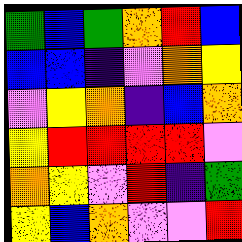[["green", "blue", "green", "orange", "red", "blue"], ["blue", "blue", "indigo", "violet", "orange", "yellow"], ["violet", "yellow", "orange", "indigo", "blue", "orange"], ["yellow", "red", "red", "red", "red", "violet"], ["orange", "yellow", "violet", "red", "indigo", "green"], ["yellow", "blue", "orange", "violet", "violet", "red"]]